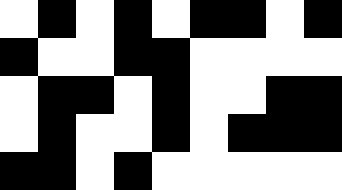[["white", "black", "white", "black", "white", "black", "black", "white", "black"], ["black", "white", "white", "black", "black", "white", "white", "white", "white"], ["white", "black", "black", "white", "black", "white", "white", "black", "black"], ["white", "black", "white", "white", "black", "white", "black", "black", "black"], ["black", "black", "white", "black", "white", "white", "white", "white", "white"]]